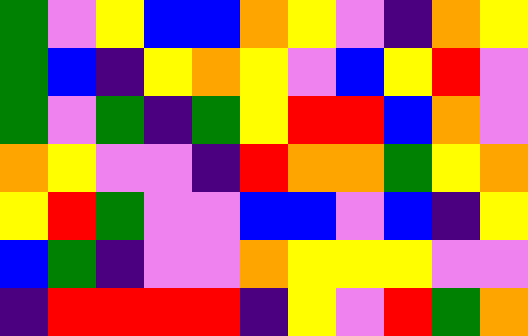[["green", "violet", "yellow", "blue", "blue", "orange", "yellow", "violet", "indigo", "orange", "yellow"], ["green", "blue", "indigo", "yellow", "orange", "yellow", "violet", "blue", "yellow", "red", "violet"], ["green", "violet", "green", "indigo", "green", "yellow", "red", "red", "blue", "orange", "violet"], ["orange", "yellow", "violet", "violet", "indigo", "red", "orange", "orange", "green", "yellow", "orange"], ["yellow", "red", "green", "violet", "violet", "blue", "blue", "violet", "blue", "indigo", "yellow"], ["blue", "green", "indigo", "violet", "violet", "orange", "yellow", "yellow", "yellow", "violet", "violet"], ["indigo", "red", "red", "red", "red", "indigo", "yellow", "violet", "red", "green", "orange"]]